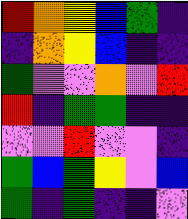[["red", "orange", "yellow", "blue", "green", "indigo"], ["indigo", "orange", "yellow", "blue", "indigo", "indigo"], ["green", "violet", "violet", "orange", "violet", "red"], ["red", "indigo", "green", "green", "indigo", "indigo"], ["violet", "violet", "red", "violet", "violet", "indigo"], ["green", "blue", "green", "yellow", "violet", "blue"], ["green", "indigo", "green", "indigo", "indigo", "violet"]]